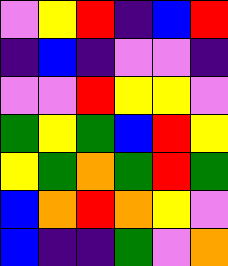[["violet", "yellow", "red", "indigo", "blue", "red"], ["indigo", "blue", "indigo", "violet", "violet", "indigo"], ["violet", "violet", "red", "yellow", "yellow", "violet"], ["green", "yellow", "green", "blue", "red", "yellow"], ["yellow", "green", "orange", "green", "red", "green"], ["blue", "orange", "red", "orange", "yellow", "violet"], ["blue", "indigo", "indigo", "green", "violet", "orange"]]